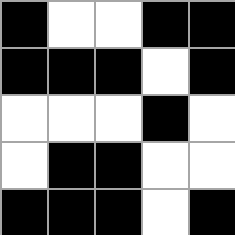[["black", "white", "white", "black", "black"], ["black", "black", "black", "white", "black"], ["white", "white", "white", "black", "white"], ["white", "black", "black", "white", "white"], ["black", "black", "black", "white", "black"]]